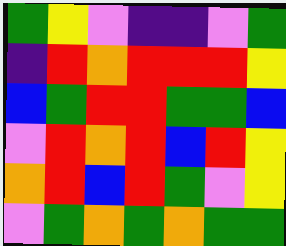[["green", "yellow", "violet", "indigo", "indigo", "violet", "green"], ["indigo", "red", "orange", "red", "red", "red", "yellow"], ["blue", "green", "red", "red", "green", "green", "blue"], ["violet", "red", "orange", "red", "blue", "red", "yellow"], ["orange", "red", "blue", "red", "green", "violet", "yellow"], ["violet", "green", "orange", "green", "orange", "green", "green"]]